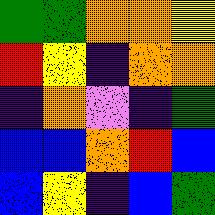[["green", "green", "orange", "orange", "yellow"], ["red", "yellow", "indigo", "orange", "orange"], ["indigo", "orange", "violet", "indigo", "green"], ["blue", "blue", "orange", "red", "blue"], ["blue", "yellow", "indigo", "blue", "green"]]